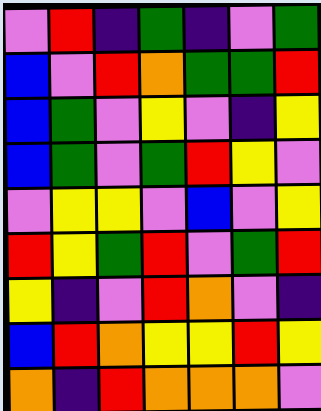[["violet", "red", "indigo", "green", "indigo", "violet", "green"], ["blue", "violet", "red", "orange", "green", "green", "red"], ["blue", "green", "violet", "yellow", "violet", "indigo", "yellow"], ["blue", "green", "violet", "green", "red", "yellow", "violet"], ["violet", "yellow", "yellow", "violet", "blue", "violet", "yellow"], ["red", "yellow", "green", "red", "violet", "green", "red"], ["yellow", "indigo", "violet", "red", "orange", "violet", "indigo"], ["blue", "red", "orange", "yellow", "yellow", "red", "yellow"], ["orange", "indigo", "red", "orange", "orange", "orange", "violet"]]